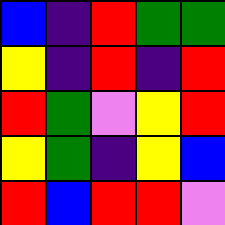[["blue", "indigo", "red", "green", "green"], ["yellow", "indigo", "red", "indigo", "red"], ["red", "green", "violet", "yellow", "red"], ["yellow", "green", "indigo", "yellow", "blue"], ["red", "blue", "red", "red", "violet"]]